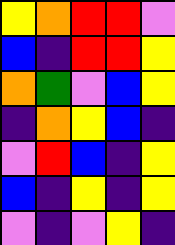[["yellow", "orange", "red", "red", "violet"], ["blue", "indigo", "red", "red", "yellow"], ["orange", "green", "violet", "blue", "yellow"], ["indigo", "orange", "yellow", "blue", "indigo"], ["violet", "red", "blue", "indigo", "yellow"], ["blue", "indigo", "yellow", "indigo", "yellow"], ["violet", "indigo", "violet", "yellow", "indigo"]]